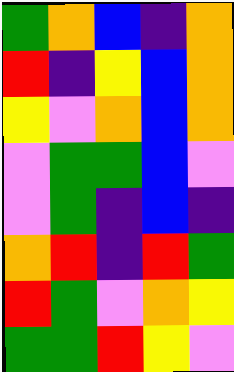[["green", "orange", "blue", "indigo", "orange"], ["red", "indigo", "yellow", "blue", "orange"], ["yellow", "violet", "orange", "blue", "orange"], ["violet", "green", "green", "blue", "violet"], ["violet", "green", "indigo", "blue", "indigo"], ["orange", "red", "indigo", "red", "green"], ["red", "green", "violet", "orange", "yellow"], ["green", "green", "red", "yellow", "violet"]]